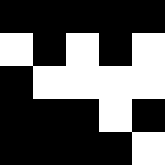[["black", "black", "black", "black", "black"], ["white", "black", "white", "black", "white"], ["black", "white", "white", "white", "white"], ["black", "black", "black", "white", "black"], ["black", "black", "black", "black", "white"]]